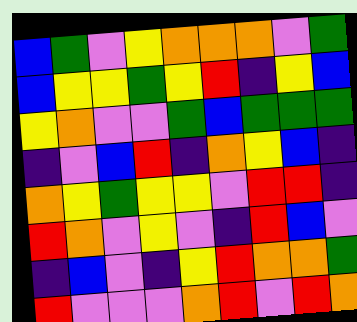[["blue", "green", "violet", "yellow", "orange", "orange", "orange", "violet", "green"], ["blue", "yellow", "yellow", "green", "yellow", "red", "indigo", "yellow", "blue"], ["yellow", "orange", "violet", "violet", "green", "blue", "green", "green", "green"], ["indigo", "violet", "blue", "red", "indigo", "orange", "yellow", "blue", "indigo"], ["orange", "yellow", "green", "yellow", "yellow", "violet", "red", "red", "indigo"], ["red", "orange", "violet", "yellow", "violet", "indigo", "red", "blue", "violet"], ["indigo", "blue", "violet", "indigo", "yellow", "red", "orange", "orange", "green"], ["red", "violet", "violet", "violet", "orange", "red", "violet", "red", "orange"]]